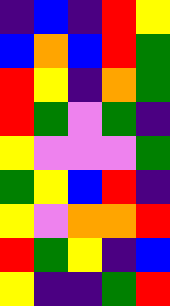[["indigo", "blue", "indigo", "red", "yellow"], ["blue", "orange", "blue", "red", "green"], ["red", "yellow", "indigo", "orange", "green"], ["red", "green", "violet", "green", "indigo"], ["yellow", "violet", "violet", "violet", "green"], ["green", "yellow", "blue", "red", "indigo"], ["yellow", "violet", "orange", "orange", "red"], ["red", "green", "yellow", "indigo", "blue"], ["yellow", "indigo", "indigo", "green", "red"]]